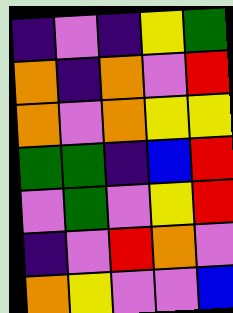[["indigo", "violet", "indigo", "yellow", "green"], ["orange", "indigo", "orange", "violet", "red"], ["orange", "violet", "orange", "yellow", "yellow"], ["green", "green", "indigo", "blue", "red"], ["violet", "green", "violet", "yellow", "red"], ["indigo", "violet", "red", "orange", "violet"], ["orange", "yellow", "violet", "violet", "blue"]]